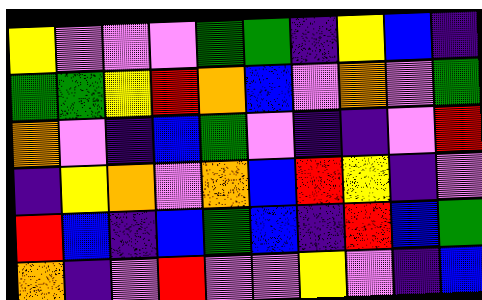[["yellow", "violet", "violet", "violet", "green", "green", "indigo", "yellow", "blue", "indigo"], ["green", "green", "yellow", "red", "orange", "blue", "violet", "orange", "violet", "green"], ["orange", "violet", "indigo", "blue", "green", "violet", "indigo", "indigo", "violet", "red"], ["indigo", "yellow", "orange", "violet", "orange", "blue", "red", "yellow", "indigo", "violet"], ["red", "blue", "indigo", "blue", "green", "blue", "indigo", "red", "blue", "green"], ["orange", "indigo", "violet", "red", "violet", "violet", "yellow", "violet", "indigo", "blue"]]